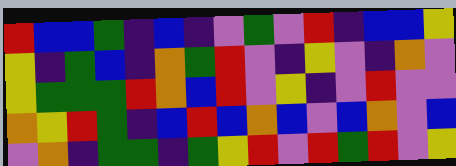[["red", "blue", "blue", "green", "indigo", "blue", "indigo", "violet", "green", "violet", "red", "indigo", "blue", "blue", "yellow"], ["yellow", "indigo", "green", "blue", "indigo", "orange", "green", "red", "violet", "indigo", "yellow", "violet", "indigo", "orange", "violet"], ["yellow", "green", "green", "green", "red", "orange", "blue", "red", "violet", "yellow", "indigo", "violet", "red", "violet", "violet"], ["orange", "yellow", "red", "green", "indigo", "blue", "red", "blue", "orange", "blue", "violet", "blue", "orange", "violet", "blue"], ["violet", "orange", "indigo", "green", "green", "indigo", "green", "yellow", "red", "violet", "red", "green", "red", "violet", "yellow"]]